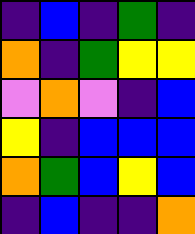[["indigo", "blue", "indigo", "green", "indigo"], ["orange", "indigo", "green", "yellow", "yellow"], ["violet", "orange", "violet", "indigo", "blue"], ["yellow", "indigo", "blue", "blue", "blue"], ["orange", "green", "blue", "yellow", "blue"], ["indigo", "blue", "indigo", "indigo", "orange"]]